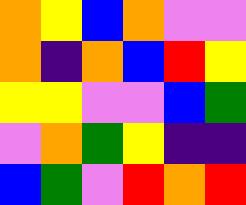[["orange", "yellow", "blue", "orange", "violet", "violet"], ["orange", "indigo", "orange", "blue", "red", "yellow"], ["yellow", "yellow", "violet", "violet", "blue", "green"], ["violet", "orange", "green", "yellow", "indigo", "indigo"], ["blue", "green", "violet", "red", "orange", "red"]]